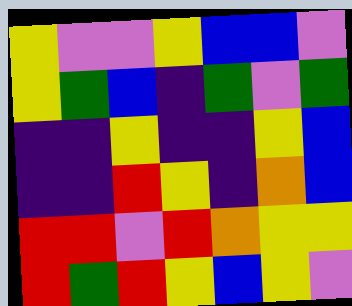[["yellow", "violet", "violet", "yellow", "blue", "blue", "violet"], ["yellow", "green", "blue", "indigo", "green", "violet", "green"], ["indigo", "indigo", "yellow", "indigo", "indigo", "yellow", "blue"], ["indigo", "indigo", "red", "yellow", "indigo", "orange", "blue"], ["red", "red", "violet", "red", "orange", "yellow", "yellow"], ["red", "green", "red", "yellow", "blue", "yellow", "violet"]]